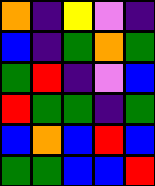[["orange", "indigo", "yellow", "violet", "indigo"], ["blue", "indigo", "green", "orange", "green"], ["green", "red", "indigo", "violet", "blue"], ["red", "green", "green", "indigo", "green"], ["blue", "orange", "blue", "red", "blue"], ["green", "green", "blue", "blue", "red"]]